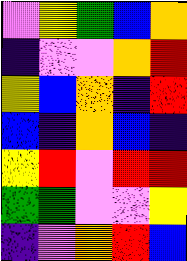[["violet", "yellow", "green", "blue", "orange"], ["indigo", "violet", "violet", "orange", "red"], ["yellow", "blue", "orange", "indigo", "red"], ["blue", "indigo", "orange", "blue", "indigo"], ["yellow", "red", "violet", "red", "red"], ["green", "green", "violet", "violet", "yellow"], ["indigo", "violet", "orange", "red", "blue"]]